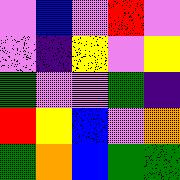[["violet", "blue", "violet", "red", "violet"], ["violet", "indigo", "yellow", "violet", "yellow"], ["green", "violet", "violet", "green", "indigo"], ["red", "yellow", "blue", "violet", "orange"], ["green", "orange", "blue", "green", "green"]]